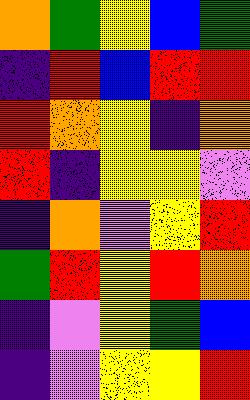[["orange", "green", "yellow", "blue", "green"], ["indigo", "red", "blue", "red", "red"], ["red", "orange", "yellow", "indigo", "orange"], ["red", "indigo", "yellow", "yellow", "violet"], ["indigo", "orange", "violet", "yellow", "red"], ["green", "red", "yellow", "red", "orange"], ["indigo", "violet", "yellow", "green", "blue"], ["indigo", "violet", "yellow", "yellow", "red"]]